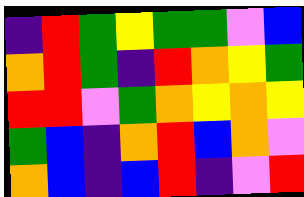[["indigo", "red", "green", "yellow", "green", "green", "violet", "blue"], ["orange", "red", "green", "indigo", "red", "orange", "yellow", "green"], ["red", "red", "violet", "green", "orange", "yellow", "orange", "yellow"], ["green", "blue", "indigo", "orange", "red", "blue", "orange", "violet"], ["orange", "blue", "indigo", "blue", "red", "indigo", "violet", "red"]]